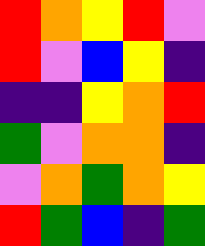[["red", "orange", "yellow", "red", "violet"], ["red", "violet", "blue", "yellow", "indigo"], ["indigo", "indigo", "yellow", "orange", "red"], ["green", "violet", "orange", "orange", "indigo"], ["violet", "orange", "green", "orange", "yellow"], ["red", "green", "blue", "indigo", "green"]]